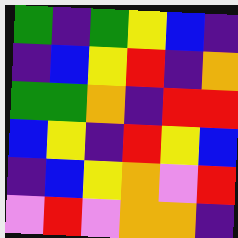[["green", "indigo", "green", "yellow", "blue", "indigo"], ["indigo", "blue", "yellow", "red", "indigo", "orange"], ["green", "green", "orange", "indigo", "red", "red"], ["blue", "yellow", "indigo", "red", "yellow", "blue"], ["indigo", "blue", "yellow", "orange", "violet", "red"], ["violet", "red", "violet", "orange", "orange", "indigo"]]